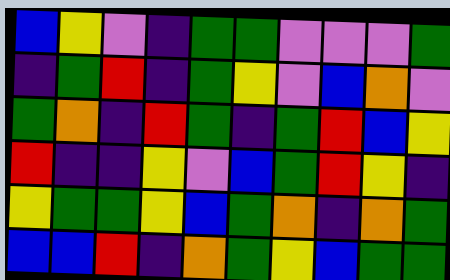[["blue", "yellow", "violet", "indigo", "green", "green", "violet", "violet", "violet", "green"], ["indigo", "green", "red", "indigo", "green", "yellow", "violet", "blue", "orange", "violet"], ["green", "orange", "indigo", "red", "green", "indigo", "green", "red", "blue", "yellow"], ["red", "indigo", "indigo", "yellow", "violet", "blue", "green", "red", "yellow", "indigo"], ["yellow", "green", "green", "yellow", "blue", "green", "orange", "indigo", "orange", "green"], ["blue", "blue", "red", "indigo", "orange", "green", "yellow", "blue", "green", "green"]]